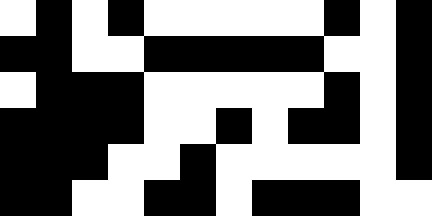[["white", "black", "white", "black", "white", "white", "white", "white", "white", "black", "white", "black"], ["black", "black", "white", "white", "black", "black", "black", "black", "black", "white", "white", "black"], ["white", "black", "black", "black", "white", "white", "white", "white", "white", "black", "white", "black"], ["black", "black", "black", "black", "white", "white", "black", "white", "black", "black", "white", "black"], ["black", "black", "black", "white", "white", "black", "white", "white", "white", "white", "white", "black"], ["black", "black", "white", "white", "black", "black", "white", "black", "black", "black", "white", "white"]]